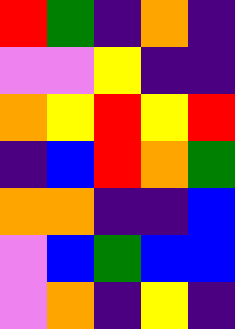[["red", "green", "indigo", "orange", "indigo"], ["violet", "violet", "yellow", "indigo", "indigo"], ["orange", "yellow", "red", "yellow", "red"], ["indigo", "blue", "red", "orange", "green"], ["orange", "orange", "indigo", "indigo", "blue"], ["violet", "blue", "green", "blue", "blue"], ["violet", "orange", "indigo", "yellow", "indigo"]]